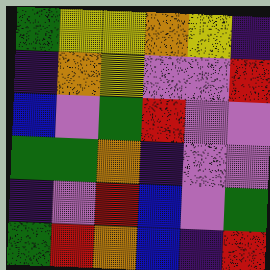[["green", "yellow", "yellow", "orange", "yellow", "indigo"], ["indigo", "orange", "yellow", "violet", "violet", "red"], ["blue", "violet", "green", "red", "violet", "violet"], ["green", "green", "orange", "indigo", "violet", "violet"], ["indigo", "violet", "red", "blue", "violet", "green"], ["green", "red", "orange", "blue", "indigo", "red"]]